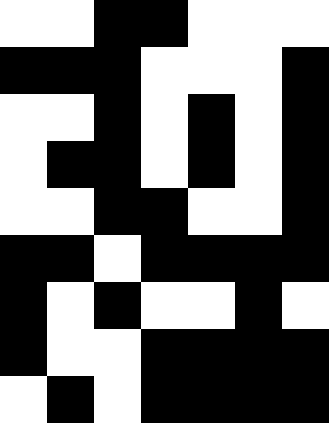[["white", "white", "black", "black", "white", "white", "white"], ["black", "black", "black", "white", "white", "white", "black"], ["white", "white", "black", "white", "black", "white", "black"], ["white", "black", "black", "white", "black", "white", "black"], ["white", "white", "black", "black", "white", "white", "black"], ["black", "black", "white", "black", "black", "black", "black"], ["black", "white", "black", "white", "white", "black", "white"], ["black", "white", "white", "black", "black", "black", "black"], ["white", "black", "white", "black", "black", "black", "black"]]